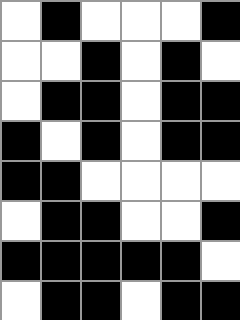[["white", "black", "white", "white", "white", "black"], ["white", "white", "black", "white", "black", "white"], ["white", "black", "black", "white", "black", "black"], ["black", "white", "black", "white", "black", "black"], ["black", "black", "white", "white", "white", "white"], ["white", "black", "black", "white", "white", "black"], ["black", "black", "black", "black", "black", "white"], ["white", "black", "black", "white", "black", "black"]]